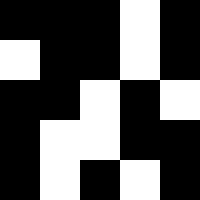[["black", "black", "black", "white", "black"], ["white", "black", "black", "white", "black"], ["black", "black", "white", "black", "white"], ["black", "white", "white", "black", "black"], ["black", "white", "black", "white", "black"]]